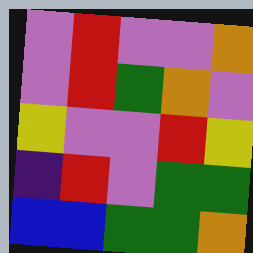[["violet", "red", "violet", "violet", "orange"], ["violet", "red", "green", "orange", "violet"], ["yellow", "violet", "violet", "red", "yellow"], ["indigo", "red", "violet", "green", "green"], ["blue", "blue", "green", "green", "orange"]]